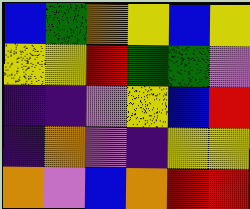[["blue", "green", "orange", "yellow", "blue", "yellow"], ["yellow", "yellow", "red", "green", "green", "violet"], ["indigo", "indigo", "violet", "yellow", "blue", "red"], ["indigo", "orange", "violet", "indigo", "yellow", "yellow"], ["orange", "violet", "blue", "orange", "red", "red"]]